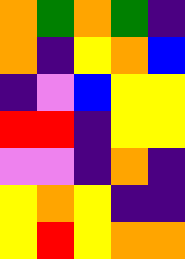[["orange", "green", "orange", "green", "indigo"], ["orange", "indigo", "yellow", "orange", "blue"], ["indigo", "violet", "blue", "yellow", "yellow"], ["red", "red", "indigo", "yellow", "yellow"], ["violet", "violet", "indigo", "orange", "indigo"], ["yellow", "orange", "yellow", "indigo", "indigo"], ["yellow", "red", "yellow", "orange", "orange"]]